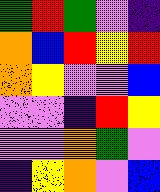[["green", "red", "green", "violet", "indigo"], ["orange", "blue", "red", "yellow", "red"], ["orange", "yellow", "violet", "violet", "blue"], ["violet", "violet", "indigo", "red", "yellow"], ["violet", "violet", "orange", "green", "violet"], ["indigo", "yellow", "orange", "violet", "blue"]]